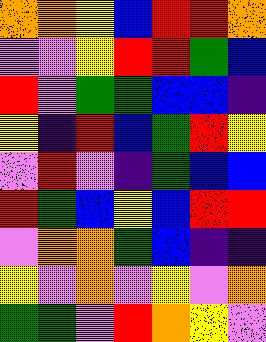[["orange", "orange", "yellow", "blue", "red", "red", "orange"], ["violet", "violet", "yellow", "red", "red", "green", "blue"], ["red", "violet", "green", "green", "blue", "blue", "indigo"], ["yellow", "indigo", "red", "blue", "green", "red", "yellow"], ["violet", "red", "violet", "indigo", "green", "blue", "blue"], ["red", "green", "blue", "yellow", "blue", "red", "red"], ["violet", "orange", "orange", "green", "blue", "indigo", "indigo"], ["yellow", "violet", "orange", "violet", "yellow", "violet", "orange"], ["green", "green", "violet", "red", "orange", "yellow", "violet"]]